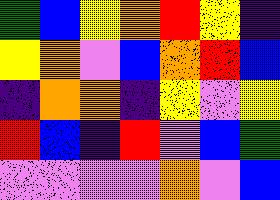[["green", "blue", "yellow", "orange", "red", "yellow", "indigo"], ["yellow", "orange", "violet", "blue", "orange", "red", "blue"], ["indigo", "orange", "orange", "indigo", "yellow", "violet", "yellow"], ["red", "blue", "indigo", "red", "violet", "blue", "green"], ["violet", "violet", "violet", "violet", "orange", "violet", "blue"]]